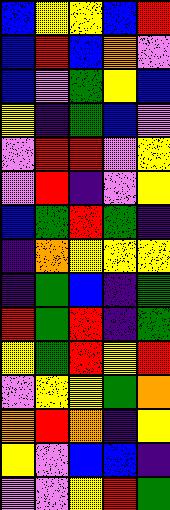[["blue", "yellow", "yellow", "blue", "red"], ["blue", "red", "blue", "orange", "violet"], ["blue", "violet", "green", "yellow", "blue"], ["yellow", "indigo", "green", "blue", "violet"], ["violet", "red", "red", "violet", "yellow"], ["violet", "red", "indigo", "violet", "yellow"], ["blue", "green", "red", "green", "indigo"], ["indigo", "orange", "yellow", "yellow", "yellow"], ["indigo", "green", "blue", "indigo", "green"], ["red", "green", "red", "indigo", "green"], ["yellow", "green", "red", "yellow", "red"], ["violet", "yellow", "yellow", "green", "orange"], ["orange", "red", "orange", "indigo", "yellow"], ["yellow", "violet", "blue", "blue", "indigo"], ["violet", "violet", "yellow", "red", "green"]]